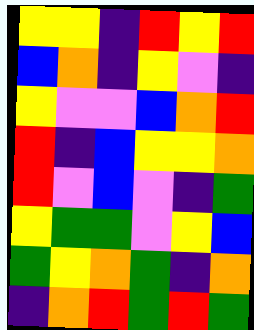[["yellow", "yellow", "indigo", "red", "yellow", "red"], ["blue", "orange", "indigo", "yellow", "violet", "indigo"], ["yellow", "violet", "violet", "blue", "orange", "red"], ["red", "indigo", "blue", "yellow", "yellow", "orange"], ["red", "violet", "blue", "violet", "indigo", "green"], ["yellow", "green", "green", "violet", "yellow", "blue"], ["green", "yellow", "orange", "green", "indigo", "orange"], ["indigo", "orange", "red", "green", "red", "green"]]